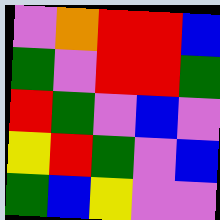[["violet", "orange", "red", "red", "blue"], ["green", "violet", "red", "red", "green"], ["red", "green", "violet", "blue", "violet"], ["yellow", "red", "green", "violet", "blue"], ["green", "blue", "yellow", "violet", "violet"]]